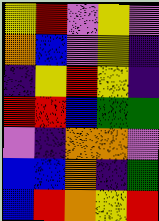[["yellow", "red", "violet", "yellow", "violet"], ["orange", "blue", "violet", "yellow", "indigo"], ["indigo", "yellow", "red", "yellow", "indigo"], ["red", "red", "blue", "green", "green"], ["violet", "indigo", "orange", "orange", "violet"], ["blue", "blue", "orange", "indigo", "green"], ["blue", "red", "orange", "yellow", "red"]]